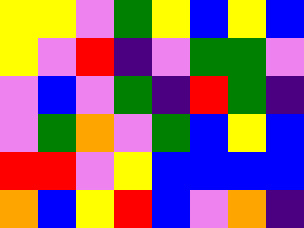[["yellow", "yellow", "violet", "green", "yellow", "blue", "yellow", "blue"], ["yellow", "violet", "red", "indigo", "violet", "green", "green", "violet"], ["violet", "blue", "violet", "green", "indigo", "red", "green", "indigo"], ["violet", "green", "orange", "violet", "green", "blue", "yellow", "blue"], ["red", "red", "violet", "yellow", "blue", "blue", "blue", "blue"], ["orange", "blue", "yellow", "red", "blue", "violet", "orange", "indigo"]]